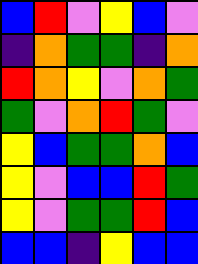[["blue", "red", "violet", "yellow", "blue", "violet"], ["indigo", "orange", "green", "green", "indigo", "orange"], ["red", "orange", "yellow", "violet", "orange", "green"], ["green", "violet", "orange", "red", "green", "violet"], ["yellow", "blue", "green", "green", "orange", "blue"], ["yellow", "violet", "blue", "blue", "red", "green"], ["yellow", "violet", "green", "green", "red", "blue"], ["blue", "blue", "indigo", "yellow", "blue", "blue"]]